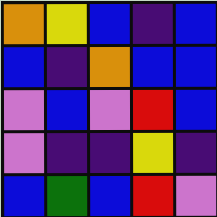[["orange", "yellow", "blue", "indigo", "blue"], ["blue", "indigo", "orange", "blue", "blue"], ["violet", "blue", "violet", "red", "blue"], ["violet", "indigo", "indigo", "yellow", "indigo"], ["blue", "green", "blue", "red", "violet"]]